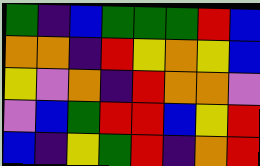[["green", "indigo", "blue", "green", "green", "green", "red", "blue"], ["orange", "orange", "indigo", "red", "yellow", "orange", "yellow", "blue"], ["yellow", "violet", "orange", "indigo", "red", "orange", "orange", "violet"], ["violet", "blue", "green", "red", "red", "blue", "yellow", "red"], ["blue", "indigo", "yellow", "green", "red", "indigo", "orange", "red"]]